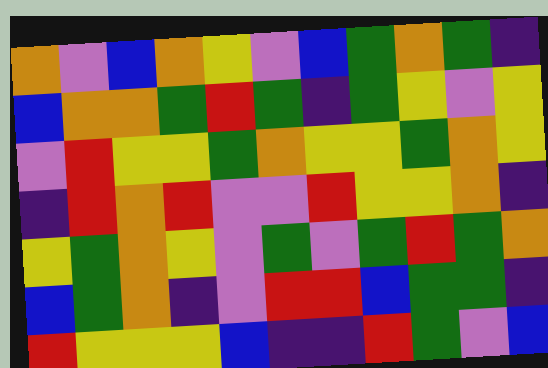[["orange", "violet", "blue", "orange", "yellow", "violet", "blue", "green", "orange", "green", "indigo"], ["blue", "orange", "orange", "green", "red", "green", "indigo", "green", "yellow", "violet", "yellow"], ["violet", "red", "yellow", "yellow", "green", "orange", "yellow", "yellow", "green", "orange", "yellow"], ["indigo", "red", "orange", "red", "violet", "violet", "red", "yellow", "yellow", "orange", "indigo"], ["yellow", "green", "orange", "yellow", "violet", "green", "violet", "green", "red", "green", "orange"], ["blue", "green", "orange", "indigo", "violet", "red", "red", "blue", "green", "green", "indigo"], ["red", "yellow", "yellow", "yellow", "blue", "indigo", "indigo", "red", "green", "violet", "blue"]]